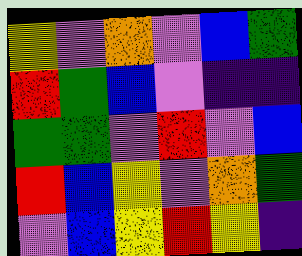[["yellow", "violet", "orange", "violet", "blue", "green"], ["red", "green", "blue", "violet", "indigo", "indigo"], ["green", "green", "violet", "red", "violet", "blue"], ["red", "blue", "yellow", "violet", "orange", "green"], ["violet", "blue", "yellow", "red", "yellow", "indigo"]]